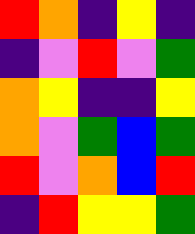[["red", "orange", "indigo", "yellow", "indigo"], ["indigo", "violet", "red", "violet", "green"], ["orange", "yellow", "indigo", "indigo", "yellow"], ["orange", "violet", "green", "blue", "green"], ["red", "violet", "orange", "blue", "red"], ["indigo", "red", "yellow", "yellow", "green"]]